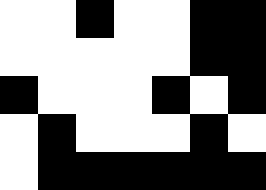[["white", "white", "black", "white", "white", "black", "black"], ["white", "white", "white", "white", "white", "black", "black"], ["black", "white", "white", "white", "black", "white", "black"], ["white", "black", "white", "white", "white", "black", "white"], ["white", "black", "black", "black", "black", "black", "black"]]